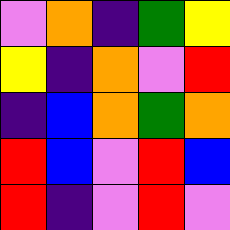[["violet", "orange", "indigo", "green", "yellow"], ["yellow", "indigo", "orange", "violet", "red"], ["indigo", "blue", "orange", "green", "orange"], ["red", "blue", "violet", "red", "blue"], ["red", "indigo", "violet", "red", "violet"]]